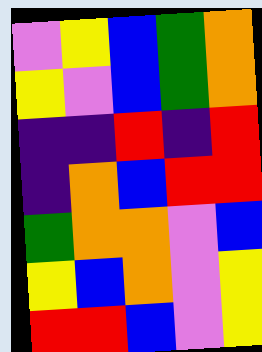[["violet", "yellow", "blue", "green", "orange"], ["yellow", "violet", "blue", "green", "orange"], ["indigo", "indigo", "red", "indigo", "red"], ["indigo", "orange", "blue", "red", "red"], ["green", "orange", "orange", "violet", "blue"], ["yellow", "blue", "orange", "violet", "yellow"], ["red", "red", "blue", "violet", "yellow"]]